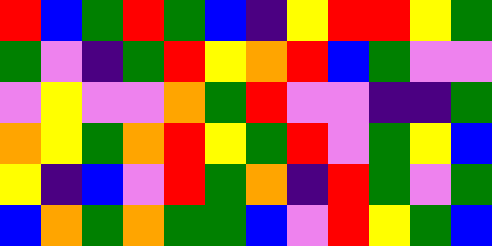[["red", "blue", "green", "red", "green", "blue", "indigo", "yellow", "red", "red", "yellow", "green"], ["green", "violet", "indigo", "green", "red", "yellow", "orange", "red", "blue", "green", "violet", "violet"], ["violet", "yellow", "violet", "violet", "orange", "green", "red", "violet", "violet", "indigo", "indigo", "green"], ["orange", "yellow", "green", "orange", "red", "yellow", "green", "red", "violet", "green", "yellow", "blue"], ["yellow", "indigo", "blue", "violet", "red", "green", "orange", "indigo", "red", "green", "violet", "green"], ["blue", "orange", "green", "orange", "green", "green", "blue", "violet", "red", "yellow", "green", "blue"]]